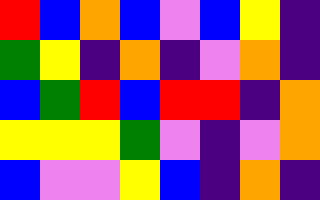[["red", "blue", "orange", "blue", "violet", "blue", "yellow", "indigo"], ["green", "yellow", "indigo", "orange", "indigo", "violet", "orange", "indigo"], ["blue", "green", "red", "blue", "red", "red", "indigo", "orange"], ["yellow", "yellow", "yellow", "green", "violet", "indigo", "violet", "orange"], ["blue", "violet", "violet", "yellow", "blue", "indigo", "orange", "indigo"]]